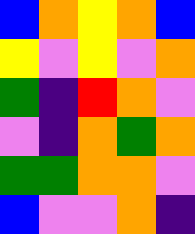[["blue", "orange", "yellow", "orange", "blue"], ["yellow", "violet", "yellow", "violet", "orange"], ["green", "indigo", "red", "orange", "violet"], ["violet", "indigo", "orange", "green", "orange"], ["green", "green", "orange", "orange", "violet"], ["blue", "violet", "violet", "orange", "indigo"]]